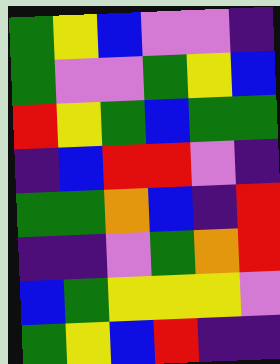[["green", "yellow", "blue", "violet", "violet", "indigo"], ["green", "violet", "violet", "green", "yellow", "blue"], ["red", "yellow", "green", "blue", "green", "green"], ["indigo", "blue", "red", "red", "violet", "indigo"], ["green", "green", "orange", "blue", "indigo", "red"], ["indigo", "indigo", "violet", "green", "orange", "red"], ["blue", "green", "yellow", "yellow", "yellow", "violet"], ["green", "yellow", "blue", "red", "indigo", "indigo"]]